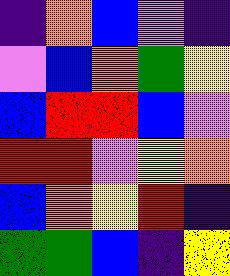[["indigo", "orange", "blue", "violet", "indigo"], ["violet", "blue", "orange", "green", "yellow"], ["blue", "red", "red", "blue", "violet"], ["red", "red", "violet", "yellow", "orange"], ["blue", "orange", "yellow", "red", "indigo"], ["green", "green", "blue", "indigo", "yellow"]]